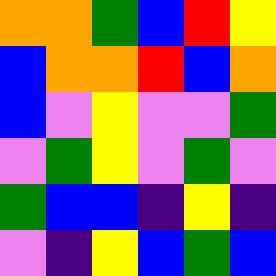[["orange", "orange", "green", "blue", "red", "yellow"], ["blue", "orange", "orange", "red", "blue", "orange"], ["blue", "violet", "yellow", "violet", "violet", "green"], ["violet", "green", "yellow", "violet", "green", "violet"], ["green", "blue", "blue", "indigo", "yellow", "indigo"], ["violet", "indigo", "yellow", "blue", "green", "blue"]]